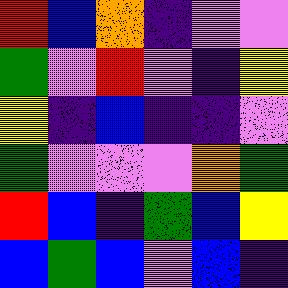[["red", "blue", "orange", "indigo", "violet", "violet"], ["green", "violet", "red", "violet", "indigo", "yellow"], ["yellow", "indigo", "blue", "indigo", "indigo", "violet"], ["green", "violet", "violet", "violet", "orange", "green"], ["red", "blue", "indigo", "green", "blue", "yellow"], ["blue", "green", "blue", "violet", "blue", "indigo"]]